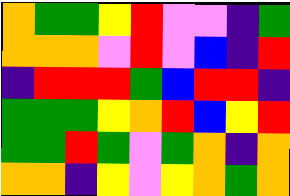[["orange", "green", "green", "yellow", "red", "violet", "violet", "indigo", "green"], ["orange", "orange", "orange", "violet", "red", "violet", "blue", "indigo", "red"], ["indigo", "red", "red", "red", "green", "blue", "red", "red", "indigo"], ["green", "green", "green", "yellow", "orange", "red", "blue", "yellow", "red"], ["green", "green", "red", "green", "violet", "green", "orange", "indigo", "orange"], ["orange", "orange", "indigo", "yellow", "violet", "yellow", "orange", "green", "orange"]]